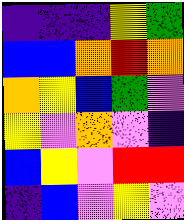[["indigo", "indigo", "indigo", "yellow", "green"], ["blue", "blue", "orange", "red", "orange"], ["orange", "yellow", "blue", "green", "violet"], ["yellow", "violet", "orange", "violet", "indigo"], ["blue", "yellow", "violet", "red", "red"], ["indigo", "blue", "violet", "yellow", "violet"]]